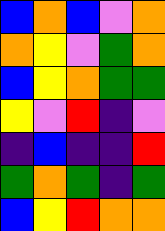[["blue", "orange", "blue", "violet", "orange"], ["orange", "yellow", "violet", "green", "orange"], ["blue", "yellow", "orange", "green", "green"], ["yellow", "violet", "red", "indigo", "violet"], ["indigo", "blue", "indigo", "indigo", "red"], ["green", "orange", "green", "indigo", "green"], ["blue", "yellow", "red", "orange", "orange"]]